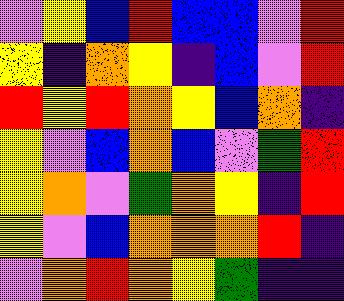[["violet", "yellow", "blue", "red", "blue", "blue", "violet", "red"], ["yellow", "indigo", "orange", "yellow", "indigo", "blue", "violet", "red"], ["red", "yellow", "red", "orange", "yellow", "blue", "orange", "indigo"], ["yellow", "violet", "blue", "orange", "blue", "violet", "green", "red"], ["yellow", "orange", "violet", "green", "orange", "yellow", "indigo", "red"], ["yellow", "violet", "blue", "orange", "orange", "orange", "red", "indigo"], ["violet", "orange", "red", "orange", "yellow", "green", "indigo", "indigo"]]